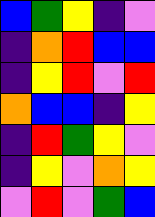[["blue", "green", "yellow", "indigo", "violet"], ["indigo", "orange", "red", "blue", "blue"], ["indigo", "yellow", "red", "violet", "red"], ["orange", "blue", "blue", "indigo", "yellow"], ["indigo", "red", "green", "yellow", "violet"], ["indigo", "yellow", "violet", "orange", "yellow"], ["violet", "red", "violet", "green", "blue"]]